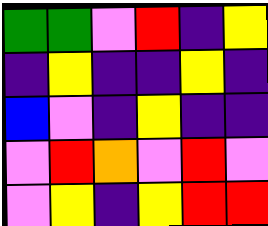[["green", "green", "violet", "red", "indigo", "yellow"], ["indigo", "yellow", "indigo", "indigo", "yellow", "indigo"], ["blue", "violet", "indigo", "yellow", "indigo", "indigo"], ["violet", "red", "orange", "violet", "red", "violet"], ["violet", "yellow", "indigo", "yellow", "red", "red"]]